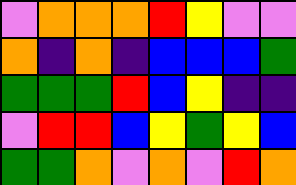[["violet", "orange", "orange", "orange", "red", "yellow", "violet", "violet"], ["orange", "indigo", "orange", "indigo", "blue", "blue", "blue", "green"], ["green", "green", "green", "red", "blue", "yellow", "indigo", "indigo"], ["violet", "red", "red", "blue", "yellow", "green", "yellow", "blue"], ["green", "green", "orange", "violet", "orange", "violet", "red", "orange"]]